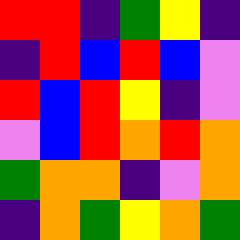[["red", "red", "indigo", "green", "yellow", "indigo"], ["indigo", "red", "blue", "red", "blue", "violet"], ["red", "blue", "red", "yellow", "indigo", "violet"], ["violet", "blue", "red", "orange", "red", "orange"], ["green", "orange", "orange", "indigo", "violet", "orange"], ["indigo", "orange", "green", "yellow", "orange", "green"]]